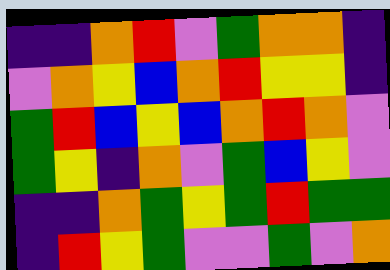[["indigo", "indigo", "orange", "red", "violet", "green", "orange", "orange", "indigo"], ["violet", "orange", "yellow", "blue", "orange", "red", "yellow", "yellow", "indigo"], ["green", "red", "blue", "yellow", "blue", "orange", "red", "orange", "violet"], ["green", "yellow", "indigo", "orange", "violet", "green", "blue", "yellow", "violet"], ["indigo", "indigo", "orange", "green", "yellow", "green", "red", "green", "green"], ["indigo", "red", "yellow", "green", "violet", "violet", "green", "violet", "orange"]]